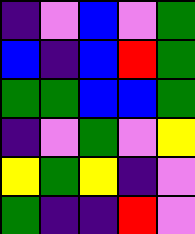[["indigo", "violet", "blue", "violet", "green"], ["blue", "indigo", "blue", "red", "green"], ["green", "green", "blue", "blue", "green"], ["indigo", "violet", "green", "violet", "yellow"], ["yellow", "green", "yellow", "indigo", "violet"], ["green", "indigo", "indigo", "red", "violet"]]